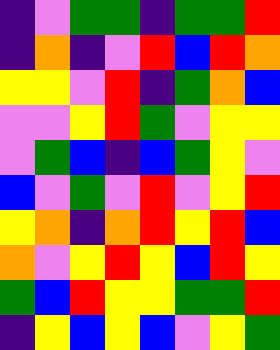[["indigo", "violet", "green", "green", "indigo", "green", "green", "red"], ["indigo", "orange", "indigo", "violet", "red", "blue", "red", "orange"], ["yellow", "yellow", "violet", "red", "indigo", "green", "orange", "blue"], ["violet", "violet", "yellow", "red", "green", "violet", "yellow", "yellow"], ["violet", "green", "blue", "indigo", "blue", "green", "yellow", "violet"], ["blue", "violet", "green", "violet", "red", "violet", "yellow", "red"], ["yellow", "orange", "indigo", "orange", "red", "yellow", "red", "blue"], ["orange", "violet", "yellow", "red", "yellow", "blue", "red", "yellow"], ["green", "blue", "red", "yellow", "yellow", "green", "green", "red"], ["indigo", "yellow", "blue", "yellow", "blue", "violet", "yellow", "green"]]